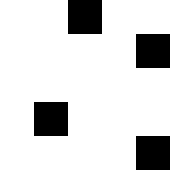[["white", "white", "black", "white", "white"], ["white", "white", "white", "white", "black"], ["white", "white", "white", "white", "white"], ["white", "black", "white", "white", "white"], ["white", "white", "white", "white", "black"]]